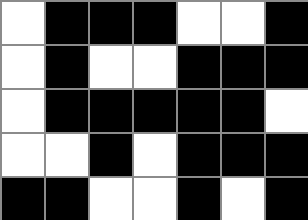[["white", "black", "black", "black", "white", "white", "black"], ["white", "black", "white", "white", "black", "black", "black"], ["white", "black", "black", "black", "black", "black", "white"], ["white", "white", "black", "white", "black", "black", "black"], ["black", "black", "white", "white", "black", "white", "black"]]